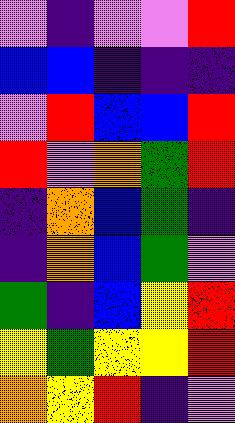[["violet", "indigo", "violet", "violet", "red"], ["blue", "blue", "indigo", "indigo", "indigo"], ["violet", "red", "blue", "blue", "red"], ["red", "violet", "orange", "green", "red"], ["indigo", "orange", "blue", "green", "indigo"], ["indigo", "orange", "blue", "green", "violet"], ["green", "indigo", "blue", "yellow", "red"], ["yellow", "green", "yellow", "yellow", "red"], ["orange", "yellow", "red", "indigo", "violet"]]